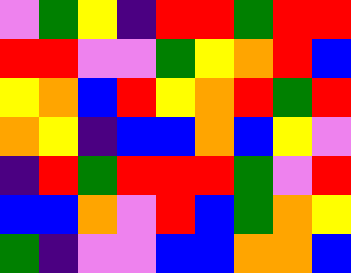[["violet", "green", "yellow", "indigo", "red", "red", "green", "red", "red"], ["red", "red", "violet", "violet", "green", "yellow", "orange", "red", "blue"], ["yellow", "orange", "blue", "red", "yellow", "orange", "red", "green", "red"], ["orange", "yellow", "indigo", "blue", "blue", "orange", "blue", "yellow", "violet"], ["indigo", "red", "green", "red", "red", "red", "green", "violet", "red"], ["blue", "blue", "orange", "violet", "red", "blue", "green", "orange", "yellow"], ["green", "indigo", "violet", "violet", "blue", "blue", "orange", "orange", "blue"]]